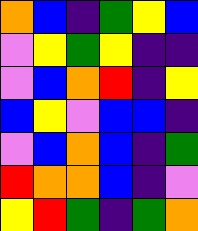[["orange", "blue", "indigo", "green", "yellow", "blue"], ["violet", "yellow", "green", "yellow", "indigo", "indigo"], ["violet", "blue", "orange", "red", "indigo", "yellow"], ["blue", "yellow", "violet", "blue", "blue", "indigo"], ["violet", "blue", "orange", "blue", "indigo", "green"], ["red", "orange", "orange", "blue", "indigo", "violet"], ["yellow", "red", "green", "indigo", "green", "orange"]]